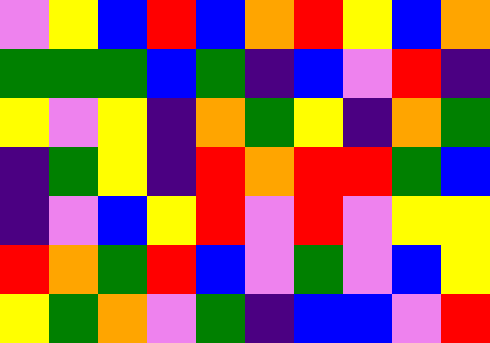[["violet", "yellow", "blue", "red", "blue", "orange", "red", "yellow", "blue", "orange"], ["green", "green", "green", "blue", "green", "indigo", "blue", "violet", "red", "indigo"], ["yellow", "violet", "yellow", "indigo", "orange", "green", "yellow", "indigo", "orange", "green"], ["indigo", "green", "yellow", "indigo", "red", "orange", "red", "red", "green", "blue"], ["indigo", "violet", "blue", "yellow", "red", "violet", "red", "violet", "yellow", "yellow"], ["red", "orange", "green", "red", "blue", "violet", "green", "violet", "blue", "yellow"], ["yellow", "green", "orange", "violet", "green", "indigo", "blue", "blue", "violet", "red"]]